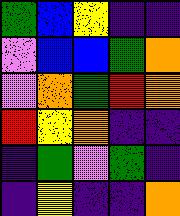[["green", "blue", "yellow", "indigo", "indigo"], ["violet", "blue", "blue", "green", "orange"], ["violet", "orange", "green", "red", "orange"], ["red", "yellow", "orange", "indigo", "indigo"], ["indigo", "green", "violet", "green", "indigo"], ["indigo", "yellow", "indigo", "indigo", "orange"]]